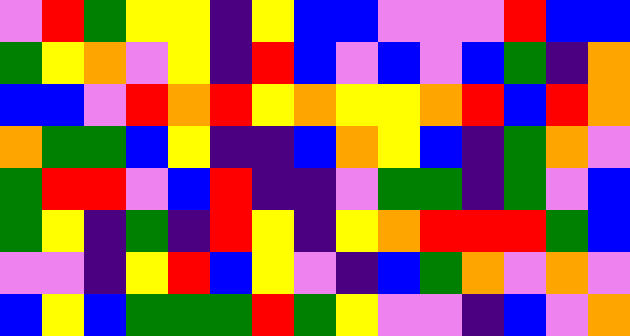[["violet", "red", "green", "yellow", "yellow", "indigo", "yellow", "blue", "blue", "violet", "violet", "violet", "red", "blue", "blue"], ["green", "yellow", "orange", "violet", "yellow", "indigo", "red", "blue", "violet", "blue", "violet", "blue", "green", "indigo", "orange"], ["blue", "blue", "violet", "red", "orange", "red", "yellow", "orange", "yellow", "yellow", "orange", "red", "blue", "red", "orange"], ["orange", "green", "green", "blue", "yellow", "indigo", "indigo", "blue", "orange", "yellow", "blue", "indigo", "green", "orange", "violet"], ["green", "red", "red", "violet", "blue", "red", "indigo", "indigo", "violet", "green", "green", "indigo", "green", "violet", "blue"], ["green", "yellow", "indigo", "green", "indigo", "red", "yellow", "indigo", "yellow", "orange", "red", "red", "red", "green", "blue"], ["violet", "violet", "indigo", "yellow", "red", "blue", "yellow", "violet", "indigo", "blue", "green", "orange", "violet", "orange", "violet"], ["blue", "yellow", "blue", "green", "green", "green", "red", "green", "yellow", "violet", "violet", "indigo", "blue", "violet", "orange"]]